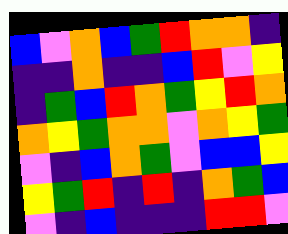[["blue", "violet", "orange", "blue", "green", "red", "orange", "orange", "indigo"], ["indigo", "indigo", "orange", "indigo", "indigo", "blue", "red", "violet", "yellow"], ["indigo", "green", "blue", "red", "orange", "green", "yellow", "red", "orange"], ["orange", "yellow", "green", "orange", "orange", "violet", "orange", "yellow", "green"], ["violet", "indigo", "blue", "orange", "green", "violet", "blue", "blue", "yellow"], ["yellow", "green", "red", "indigo", "red", "indigo", "orange", "green", "blue"], ["violet", "indigo", "blue", "indigo", "indigo", "indigo", "red", "red", "violet"]]